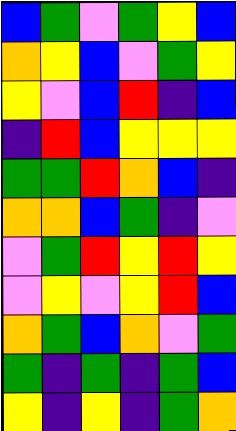[["blue", "green", "violet", "green", "yellow", "blue"], ["orange", "yellow", "blue", "violet", "green", "yellow"], ["yellow", "violet", "blue", "red", "indigo", "blue"], ["indigo", "red", "blue", "yellow", "yellow", "yellow"], ["green", "green", "red", "orange", "blue", "indigo"], ["orange", "orange", "blue", "green", "indigo", "violet"], ["violet", "green", "red", "yellow", "red", "yellow"], ["violet", "yellow", "violet", "yellow", "red", "blue"], ["orange", "green", "blue", "orange", "violet", "green"], ["green", "indigo", "green", "indigo", "green", "blue"], ["yellow", "indigo", "yellow", "indigo", "green", "orange"]]